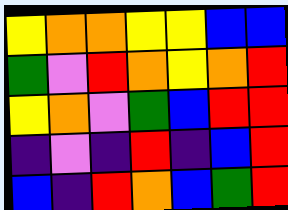[["yellow", "orange", "orange", "yellow", "yellow", "blue", "blue"], ["green", "violet", "red", "orange", "yellow", "orange", "red"], ["yellow", "orange", "violet", "green", "blue", "red", "red"], ["indigo", "violet", "indigo", "red", "indigo", "blue", "red"], ["blue", "indigo", "red", "orange", "blue", "green", "red"]]